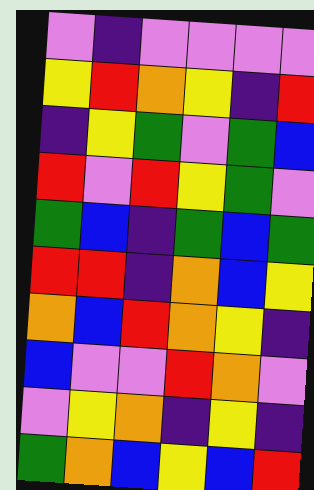[["violet", "indigo", "violet", "violet", "violet", "violet"], ["yellow", "red", "orange", "yellow", "indigo", "red"], ["indigo", "yellow", "green", "violet", "green", "blue"], ["red", "violet", "red", "yellow", "green", "violet"], ["green", "blue", "indigo", "green", "blue", "green"], ["red", "red", "indigo", "orange", "blue", "yellow"], ["orange", "blue", "red", "orange", "yellow", "indigo"], ["blue", "violet", "violet", "red", "orange", "violet"], ["violet", "yellow", "orange", "indigo", "yellow", "indigo"], ["green", "orange", "blue", "yellow", "blue", "red"]]